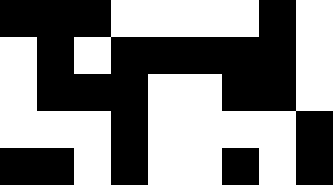[["black", "black", "black", "white", "white", "white", "white", "black", "white"], ["white", "black", "white", "black", "black", "black", "black", "black", "white"], ["white", "black", "black", "black", "white", "white", "black", "black", "white"], ["white", "white", "white", "black", "white", "white", "white", "white", "black"], ["black", "black", "white", "black", "white", "white", "black", "white", "black"]]